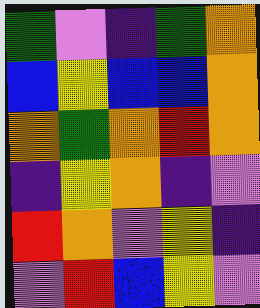[["green", "violet", "indigo", "green", "orange"], ["blue", "yellow", "blue", "blue", "orange"], ["orange", "green", "orange", "red", "orange"], ["indigo", "yellow", "orange", "indigo", "violet"], ["red", "orange", "violet", "yellow", "indigo"], ["violet", "red", "blue", "yellow", "violet"]]